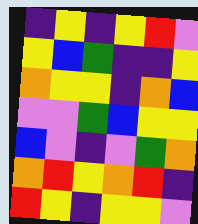[["indigo", "yellow", "indigo", "yellow", "red", "violet"], ["yellow", "blue", "green", "indigo", "indigo", "yellow"], ["orange", "yellow", "yellow", "indigo", "orange", "blue"], ["violet", "violet", "green", "blue", "yellow", "yellow"], ["blue", "violet", "indigo", "violet", "green", "orange"], ["orange", "red", "yellow", "orange", "red", "indigo"], ["red", "yellow", "indigo", "yellow", "yellow", "violet"]]